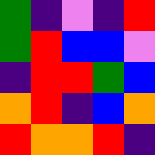[["green", "indigo", "violet", "indigo", "red"], ["green", "red", "blue", "blue", "violet"], ["indigo", "red", "red", "green", "blue"], ["orange", "red", "indigo", "blue", "orange"], ["red", "orange", "orange", "red", "indigo"]]